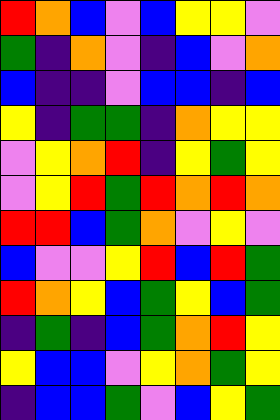[["red", "orange", "blue", "violet", "blue", "yellow", "yellow", "violet"], ["green", "indigo", "orange", "violet", "indigo", "blue", "violet", "orange"], ["blue", "indigo", "indigo", "violet", "blue", "blue", "indigo", "blue"], ["yellow", "indigo", "green", "green", "indigo", "orange", "yellow", "yellow"], ["violet", "yellow", "orange", "red", "indigo", "yellow", "green", "yellow"], ["violet", "yellow", "red", "green", "red", "orange", "red", "orange"], ["red", "red", "blue", "green", "orange", "violet", "yellow", "violet"], ["blue", "violet", "violet", "yellow", "red", "blue", "red", "green"], ["red", "orange", "yellow", "blue", "green", "yellow", "blue", "green"], ["indigo", "green", "indigo", "blue", "green", "orange", "red", "yellow"], ["yellow", "blue", "blue", "violet", "yellow", "orange", "green", "yellow"], ["indigo", "blue", "blue", "green", "violet", "blue", "yellow", "green"]]